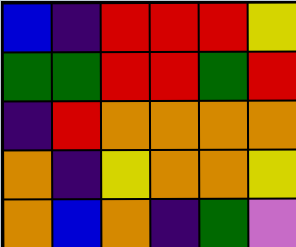[["blue", "indigo", "red", "red", "red", "yellow"], ["green", "green", "red", "red", "green", "red"], ["indigo", "red", "orange", "orange", "orange", "orange"], ["orange", "indigo", "yellow", "orange", "orange", "yellow"], ["orange", "blue", "orange", "indigo", "green", "violet"]]